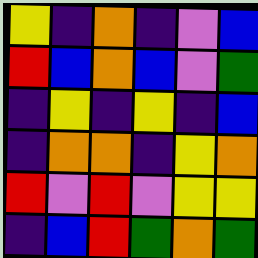[["yellow", "indigo", "orange", "indigo", "violet", "blue"], ["red", "blue", "orange", "blue", "violet", "green"], ["indigo", "yellow", "indigo", "yellow", "indigo", "blue"], ["indigo", "orange", "orange", "indigo", "yellow", "orange"], ["red", "violet", "red", "violet", "yellow", "yellow"], ["indigo", "blue", "red", "green", "orange", "green"]]